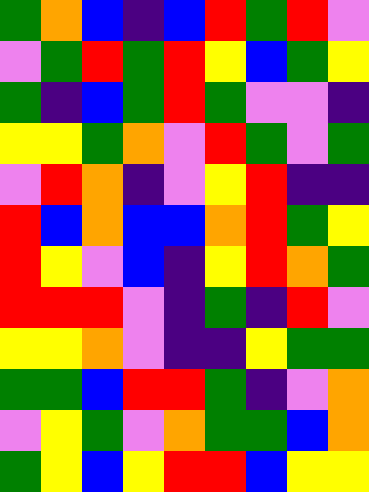[["green", "orange", "blue", "indigo", "blue", "red", "green", "red", "violet"], ["violet", "green", "red", "green", "red", "yellow", "blue", "green", "yellow"], ["green", "indigo", "blue", "green", "red", "green", "violet", "violet", "indigo"], ["yellow", "yellow", "green", "orange", "violet", "red", "green", "violet", "green"], ["violet", "red", "orange", "indigo", "violet", "yellow", "red", "indigo", "indigo"], ["red", "blue", "orange", "blue", "blue", "orange", "red", "green", "yellow"], ["red", "yellow", "violet", "blue", "indigo", "yellow", "red", "orange", "green"], ["red", "red", "red", "violet", "indigo", "green", "indigo", "red", "violet"], ["yellow", "yellow", "orange", "violet", "indigo", "indigo", "yellow", "green", "green"], ["green", "green", "blue", "red", "red", "green", "indigo", "violet", "orange"], ["violet", "yellow", "green", "violet", "orange", "green", "green", "blue", "orange"], ["green", "yellow", "blue", "yellow", "red", "red", "blue", "yellow", "yellow"]]